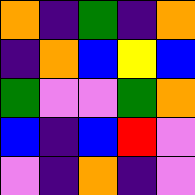[["orange", "indigo", "green", "indigo", "orange"], ["indigo", "orange", "blue", "yellow", "blue"], ["green", "violet", "violet", "green", "orange"], ["blue", "indigo", "blue", "red", "violet"], ["violet", "indigo", "orange", "indigo", "violet"]]